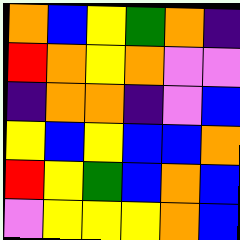[["orange", "blue", "yellow", "green", "orange", "indigo"], ["red", "orange", "yellow", "orange", "violet", "violet"], ["indigo", "orange", "orange", "indigo", "violet", "blue"], ["yellow", "blue", "yellow", "blue", "blue", "orange"], ["red", "yellow", "green", "blue", "orange", "blue"], ["violet", "yellow", "yellow", "yellow", "orange", "blue"]]